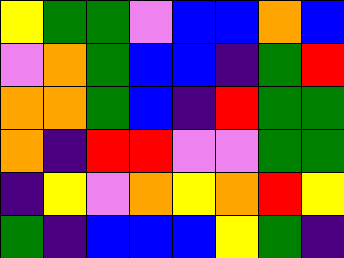[["yellow", "green", "green", "violet", "blue", "blue", "orange", "blue"], ["violet", "orange", "green", "blue", "blue", "indigo", "green", "red"], ["orange", "orange", "green", "blue", "indigo", "red", "green", "green"], ["orange", "indigo", "red", "red", "violet", "violet", "green", "green"], ["indigo", "yellow", "violet", "orange", "yellow", "orange", "red", "yellow"], ["green", "indigo", "blue", "blue", "blue", "yellow", "green", "indigo"]]